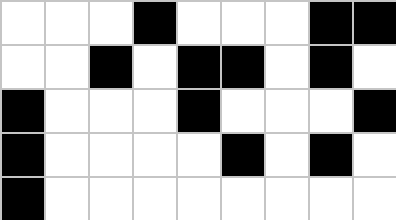[["white", "white", "white", "black", "white", "white", "white", "black", "black"], ["white", "white", "black", "white", "black", "black", "white", "black", "white"], ["black", "white", "white", "white", "black", "white", "white", "white", "black"], ["black", "white", "white", "white", "white", "black", "white", "black", "white"], ["black", "white", "white", "white", "white", "white", "white", "white", "white"]]